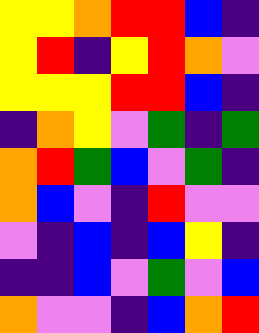[["yellow", "yellow", "orange", "red", "red", "blue", "indigo"], ["yellow", "red", "indigo", "yellow", "red", "orange", "violet"], ["yellow", "yellow", "yellow", "red", "red", "blue", "indigo"], ["indigo", "orange", "yellow", "violet", "green", "indigo", "green"], ["orange", "red", "green", "blue", "violet", "green", "indigo"], ["orange", "blue", "violet", "indigo", "red", "violet", "violet"], ["violet", "indigo", "blue", "indigo", "blue", "yellow", "indigo"], ["indigo", "indigo", "blue", "violet", "green", "violet", "blue"], ["orange", "violet", "violet", "indigo", "blue", "orange", "red"]]